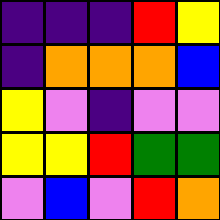[["indigo", "indigo", "indigo", "red", "yellow"], ["indigo", "orange", "orange", "orange", "blue"], ["yellow", "violet", "indigo", "violet", "violet"], ["yellow", "yellow", "red", "green", "green"], ["violet", "blue", "violet", "red", "orange"]]